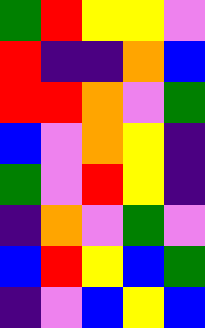[["green", "red", "yellow", "yellow", "violet"], ["red", "indigo", "indigo", "orange", "blue"], ["red", "red", "orange", "violet", "green"], ["blue", "violet", "orange", "yellow", "indigo"], ["green", "violet", "red", "yellow", "indigo"], ["indigo", "orange", "violet", "green", "violet"], ["blue", "red", "yellow", "blue", "green"], ["indigo", "violet", "blue", "yellow", "blue"]]